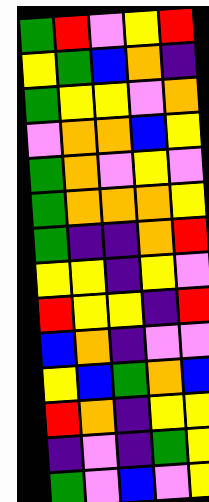[["green", "red", "violet", "yellow", "red"], ["yellow", "green", "blue", "orange", "indigo"], ["green", "yellow", "yellow", "violet", "orange"], ["violet", "orange", "orange", "blue", "yellow"], ["green", "orange", "violet", "yellow", "violet"], ["green", "orange", "orange", "orange", "yellow"], ["green", "indigo", "indigo", "orange", "red"], ["yellow", "yellow", "indigo", "yellow", "violet"], ["red", "yellow", "yellow", "indigo", "red"], ["blue", "orange", "indigo", "violet", "violet"], ["yellow", "blue", "green", "orange", "blue"], ["red", "orange", "indigo", "yellow", "yellow"], ["indigo", "violet", "indigo", "green", "yellow"], ["green", "violet", "blue", "violet", "yellow"]]